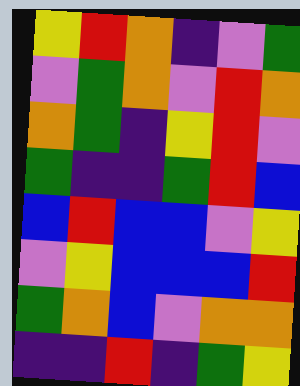[["yellow", "red", "orange", "indigo", "violet", "green"], ["violet", "green", "orange", "violet", "red", "orange"], ["orange", "green", "indigo", "yellow", "red", "violet"], ["green", "indigo", "indigo", "green", "red", "blue"], ["blue", "red", "blue", "blue", "violet", "yellow"], ["violet", "yellow", "blue", "blue", "blue", "red"], ["green", "orange", "blue", "violet", "orange", "orange"], ["indigo", "indigo", "red", "indigo", "green", "yellow"]]